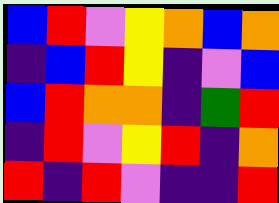[["blue", "red", "violet", "yellow", "orange", "blue", "orange"], ["indigo", "blue", "red", "yellow", "indigo", "violet", "blue"], ["blue", "red", "orange", "orange", "indigo", "green", "red"], ["indigo", "red", "violet", "yellow", "red", "indigo", "orange"], ["red", "indigo", "red", "violet", "indigo", "indigo", "red"]]